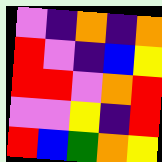[["violet", "indigo", "orange", "indigo", "orange"], ["red", "violet", "indigo", "blue", "yellow"], ["red", "red", "violet", "orange", "red"], ["violet", "violet", "yellow", "indigo", "red"], ["red", "blue", "green", "orange", "yellow"]]